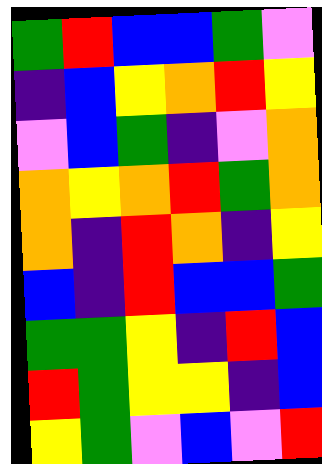[["green", "red", "blue", "blue", "green", "violet"], ["indigo", "blue", "yellow", "orange", "red", "yellow"], ["violet", "blue", "green", "indigo", "violet", "orange"], ["orange", "yellow", "orange", "red", "green", "orange"], ["orange", "indigo", "red", "orange", "indigo", "yellow"], ["blue", "indigo", "red", "blue", "blue", "green"], ["green", "green", "yellow", "indigo", "red", "blue"], ["red", "green", "yellow", "yellow", "indigo", "blue"], ["yellow", "green", "violet", "blue", "violet", "red"]]